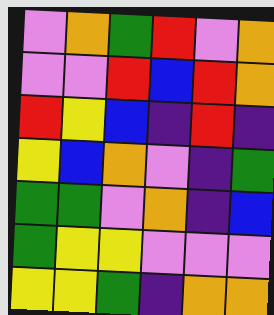[["violet", "orange", "green", "red", "violet", "orange"], ["violet", "violet", "red", "blue", "red", "orange"], ["red", "yellow", "blue", "indigo", "red", "indigo"], ["yellow", "blue", "orange", "violet", "indigo", "green"], ["green", "green", "violet", "orange", "indigo", "blue"], ["green", "yellow", "yellow", "violet", "violet", "violet"], ["yellow", "yellow", "green", "indigo", "orange", "orange"]]